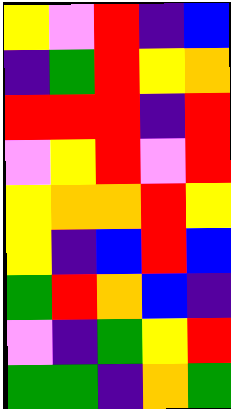[["yellow", "violet", "red", "indigo", "blue"], ["indigo", "green", "red", "yellow", "orange"], ["red", "red", "red", "indigo", "red"], ["violet", "yellow", "red", "violet", "red"], ["yellow", "orange", "orange", "red", "yellow"], ["yellow", "indigo", "blue", "red", "blue"], ["green", "red", "orange", "blue", "indigo"], ["violet", "indigo", "green", "yellow", "red"], ["green", "green", "indigo", "orange", "green"]]